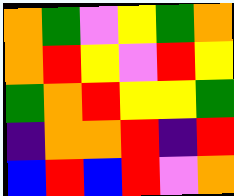[["orange", "green", "violet", "yellow", "green", "orange"], ["orange", "red", "yellow", "violet", "red", "yellow"], ["green", "orange", "red", "yellow", "yellow", "green"], ["indigo", "orange", "orange", "red", "indigo", "red"], ["blue", "red", "blue", "red", "violet", "orange"]]